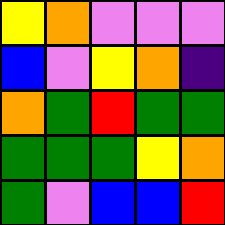[["yellow", "orange", "violet", "violet", "violet"], ["blue", "violet", "yellow", "orange", "indigo"], ["orange", "green", "red", "green", "green"], ["green", "green", "green", "yellow", "orange"], ["green", "violet", "blue", "blue", "red"]]